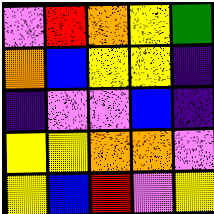[["violet", "red", "orange", "yellow", "green"], ["orange", "blue", "yellow", "yellow", "indigo"], ["indigo", "violet", "violet", "blue", "indigo"], ["yellow", "yellow", "orange", "orange", "violet"], ["yellow", "blue", "red", "violet", "yellow"]]